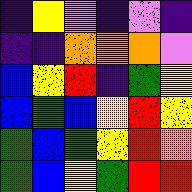[["indigo", "yellow", "violet", "indigo", "violet", "indigo"], ["indigo", "indigo", "orange", "orange", "orange", "violet"], ["blue", "yellow", "red", "indigo", "green", "yellow"], ["blue", "green", "blue", "yellow", "red", "yellow"], ["green", "blue", "green", "yellow", "red", "orange"], ["green", "blue", "yellow", "green", "red", "red"]]